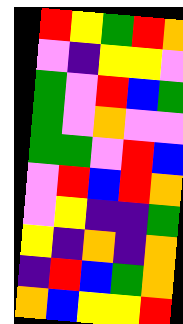[["red", "yellow", "green", "red", "orange"], ["violet", "indigo", "yellow", "yellow", "violet"], ["green", "violet", "red", "blue", "green"], ["green", "violet", "orange", "violet", "violet"], ["green", "green", "violet", "red", "blue"], ["violet", "red", "blue", "red", "orange"], ["violet", "yellow", "indigo", "indigo", "green"], ["yellow", "indigo", "orange", "indigo", "orange"], ["indigo", "red", "blue", "green", "orange"], ["orange", "blue", "yellow", "yellow", "red"]]